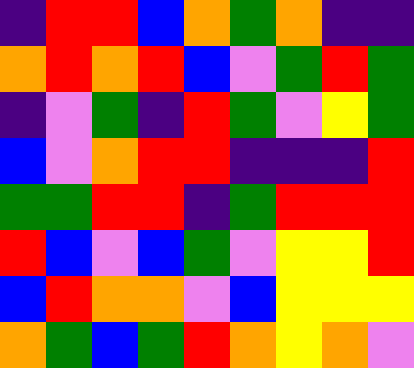[["indigo", "red", "red", "blue", "orange", "green", "orange", "indigo", "indigo"], ["orange", "red", "orange", "red", "blue", "violet", "green", "red", "green"], ["indigo", "violet", "green", "indigo", "red", "green", "violet", "yellow", "green"], ["blue", "violet", "orange", "red", "red", "indigo", "indigo", "indigo", "red"], ["green", "green", "red", "red", "indigo", "green", "red", "red", "red"], ["red", "blue", "violet", "blue", "green", "violet", "yellow", "yellow", "red"], ["blue", "red", "orange", "orange", "violet", "blue", "yellow", "yellow", "yellow"], ["orange", "green", "blue", "green", "red", "orange", "yellow", "orange", "violet"]]